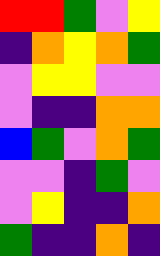[["red", "red", "green", "violet", "yellow"], ["indigo", "orange", "yellow", "orange", "green"], ["violet", "yellow", "yellow", "violet", "violet"], ["violet", "indigo", "indigo", "orange", "orange"], ["blue", "green", "violet", "orange", "green"], ["violet", "violet", "indigo", "green", "violet"], ["violet", "yellow", "indigo", "indigo", "orange"], ["green", "indigo", "indigo", "orange", "indigo"]]